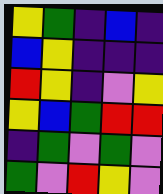[["yellow", "green", "indigo", "blue", "indigo"], ["blue", "yellow", "indigo", "indigo", "indigo"], ["red", "yellow", "indigo", "violet", "yellow"], ["yellow", "blue", "green", "red", "red"], ["indigo", "green", "violet", "green", "violet"], ["green", "violet", "red", "yellow", "violet"]]